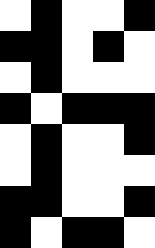[["white", "black", "white", "white", "black"], ["black", "black", "white", "black", "white"], ["white", "black", "white", "white", "white"], ["black", "white", "black", "black", "black"], ["white", "black", "white", "white", "black"], ["white", "black", "white", "white", "white"], ["black", "black", "white", "white", "black"], ["black", "white", "black", "black", "white"]]